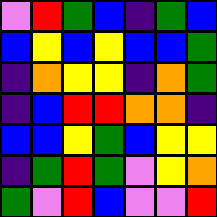[["violet", "red", "green", "blue", "indigo", "green", "blue"], ["blue", "yellow", "blue", "yellow", "blue", "blue", "green"], ["indigo", "orange", "yellow", "yellow", "indigo", "orange", "green"], ["indigo", "blue", "red", "red", "orange", "orange", "indigo"], ["blue", "blue", "yellow", "green", "blue", "yellow", "yellow"], ["indigo", "green", "red", "green", "violet", "yellow", "orange"], ["green", "violet", "red", "blue", "violet", "violet", "red"]]